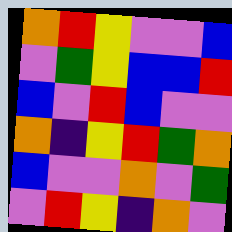[["orange", "red", "yellow", "violet", "violet", "blue"], ["violet", "green", "yellow", "blue", "blue", "red"], ["blue", "violet", "red", "blue", "violet", "violet"], ["orange", "indigo", "yellow", "red", "green", "orange"], ["blue", "violet", "violet", "orange", "violet", "green"], ["violet", "red", "yellow", "indigo", "orange", "violet"]]